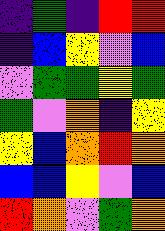[["indigo", "green", "indigo", "red", "red"], ["indigo", "blue", "yellow", "violet", "blue"], ["violet", "green", "green", "yellow", "green"], ["green", "violet", "orange", "indigo", "yellow"], ["yellow", "blue", "orange", "red", "orange"], ["blue", "blue", "yellow", "violet", "blue"], ["red", "orange", "violet", "green", "orange"]]